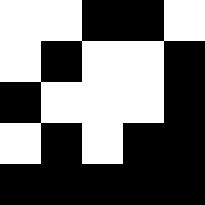[["white", "white", "black", "black", "white"], ["white", "black", "white", "white", "black"], ["black", "white", "white", "white", "black"], ["white", "black", "white", "black", "black"], ["black", "black", "black", "black", "black"]]